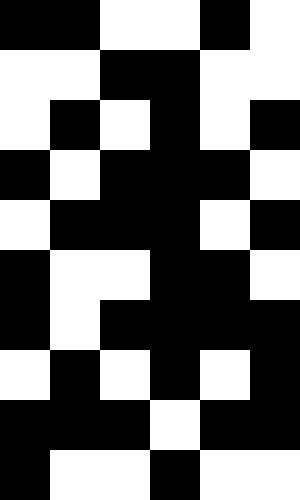[["black", "black", "white", "white", "black", "white"], ["white", "white", "black", "black", "white", "white"], ["white", "black", "white", "black", "white", "black"], ["black", "white", "black", "black", "black", "white"], ["white", "black", "black", "black", "white", "black"], ["black", "white", "white", "black", "black", "white"], ["black", "white", "black", "black", "black", "black"], ["white", "black", "white", "black", "white", "black"], ["black", "black", "black", "white", "black", "black"], ["black", "white", "white", "black", "white", "white"]]